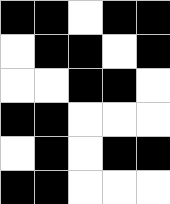[["black", "black", "white", "black", "black"], ["white", "black", "black", "white", "black"], ["white", "white", "black", "black", "white"], ["black", "black", "white", "white", "white"], ["white", "black", "white", "black", "black"], ["black", "black", "white", "white", "white"]]